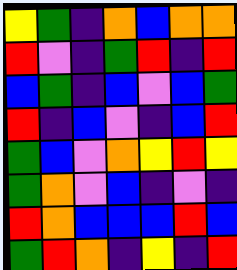[["yellow", "green", "indigo", "orange", "blue", "orange", "orange"], ["red", "violet", "indigo", "green", "red", "indigo", "red"], ["blue", "green", "indigo", "blue", "violet", "blue", "green"], ["red", "indigo", "blue", "violet", "indigo", "blue", "red"], ["green", "blue", "violet", "orange", "yellow", "red", "yellow"], ["green", "orange", "violet", "blue", "indigo", "violet", "indigo"], ["red", "orange", "blue", "blue", "blue", "red", "blue"], ["green", "red", "orange", "indigo", "yellow", "indigo", "red"]]